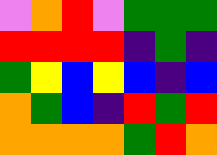[["violet", "orange", "red", "violet", "green", "green", "green"], ["red", "red", "red", "red", "indigo", "green", "indigo"], ["green", "yellow", "blue", "yellow", "blue", "indigo", "blue"], ["orange", "green", "blue", "indigo", "red", "green", "red"], ["orange", "orange", "orange", "orange", "green", "red", "orange"]]